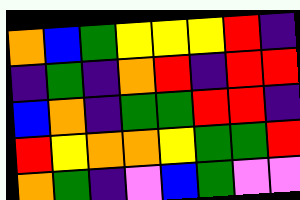[["orange", "blue", "green", "yellow", "yellow", "yellow", "red", "indigo"], ["indigo", "green", "indigo", "orange", "red", "indigo", "red", "red"], ["blue", "orange", "indigo", "green", "green", "red", "red", "indigo"], ["red", "yellow", "orange", "orange", "yellow", "green", "green", "red"], ["orange", "green", "indigo", "violet", "blue", "green", "violet", "violet"]]